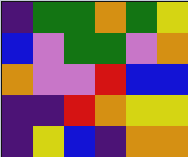[["indigo", "green", "green", "orange", "green", "yellow"], ["blue", "violet", "green", "green", "violet", "orange"], ["orange", "violet", "violet", "red", "blue", "blue"], ["indigo", "indigo", "red", "orange", "yellow", "yellow"], ["indigo", "yellow", "blue", "indigo", "orange", "orange"]]